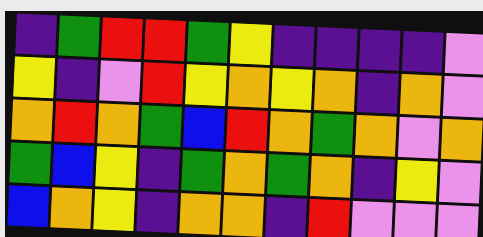[["indigo", "green", "red", "red", "green", "yellow", "indigo", "indigo", "indigo", "indigo", "violet"], ["yellow", "indigo", "violet", "red", "yellow", "orange", "yellow", "orange", "indigo", "orange", "violet"], ["orange", "red", "orange", "green", "blue", "red", "orange", "green", "orange", "violet", "orange"], ["green", "blue", "yellow", "indigo", "green", "orange", "green", "orange", "indigo", "yellow", "violet"], ["blue", "orange", "yellow", "indigo", "orange", "orange", "indigo", "red", "violet", "violet", "violet"]]